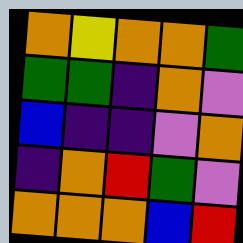[["orange", "yellow", "orange", "orange", "green"], ["green", "green", "indigo", "orange", "violet"], ["blue", "indigo", "indigo", "violet", "orange"], ["indigo", "orange", "red", "green", "violet"], ["orange", "orange", "orange", "blue", "red"]]